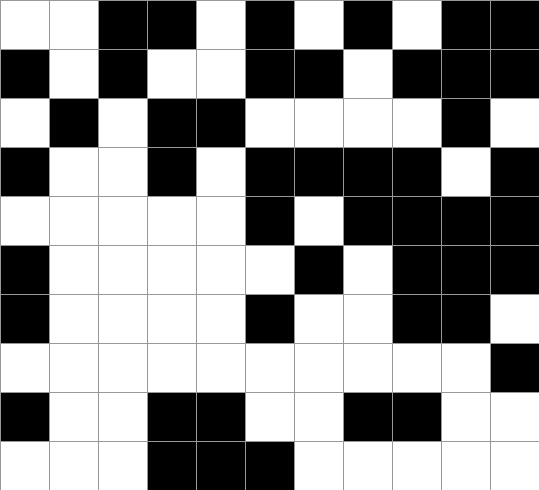[["white", "white", "black", "black", "white", "black", "white", "black", "white", "black", "black"], ["black", "white", "black", "white", "white", "black", "black", "white", "black", "black", "black"], ["white", "black", "white", "black", "black", "white", "white", "white", "white", "black", "white"], ["black", "white", "white", "black", "white", "black", "black", "black", "black", "white", "black"], ["white", "white", "white", "white", "white", "black", "white", "black", "black", "black", "black"], ["black", "white", "white", "white", "white", "white", "black", "white", "black", "black", "black"], ["black", "white", "white", "white", "white", "black", "white", "white", "black", "black", "white"], ["white", "white", "white", "white", "white", "white", "white", "white", "white", "white", "black"], ["black", "white", "white", "black", "black", "white", "white", "black", "black", "white", "white"], ["white", "white", "white", "black", "black", "black", "white", "white", "white", "white", "white"]]